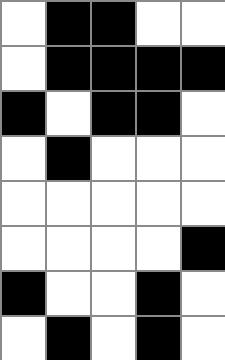[["white", "black", "black", "white", "white"], ["white", "black", "black", "black", "black"], ["black", "white", "black", "black", "white"], ["white", "black", "white", "white", "white"], ["white", "white", "white", "white", "white"], ["white", "white", "white", "white", "black"], ["black", "white", "white", "black", "white"], ["white", "black", "white", "black", "white"]]